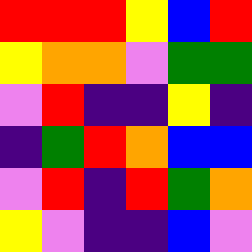[["red", "red", "red", "yellow", "blue", "red"], ["yellow", "orange", "orange", "violet", "green", "green"], ["violet", "red", "indigo", "indigo", "yellow", "indigo"], ["indigo", "green", "red", "orange", "blue", "blue"], ["violet", "red", "indigo", "red", "green", "orange"], ["yellow", "violet", "indigo", "indigo", "blue", "violet"]]